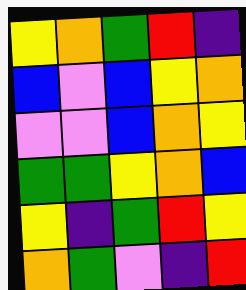[["yellow", "orange", "green", "red", "indigo"], ["blue", "violet", "blue", "yellow", "orange"], ["violet", "violet", "blue", "orange", "yellow"], ["green", "green", "yellow", "orange", "blue"], ["yellow", "indigo", "green", "red", "yellow"], ["orange", "green", "violet", "indigo", "red"]]